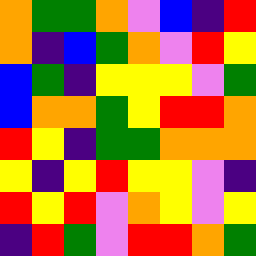[["orange", "green", "green", "orange", "violet", "blue", "indigo", "red"], ["orange", "indigo", "blue", "green", "orange", "violet", "red", "yellow"], ["blue", "green", "indigo", "yellow", "yellow", "yellow", "violet", "green"], ["blue", "orange", "orange", "green", "yellow", "red", "red", "orange"], ["red", "yellow", "indigo", "green", "green", "orange", "orange", "orange"], ["yellow", "indigo", "yellow", "red", "yellow", "yellow", "violet", "indigo"], ["red", "yellow", "red", "violet", "orange", "yellow", "violet", "yellow"], ["indigo", "red", "green", "violet", "red", "red", "orange", "green"]]